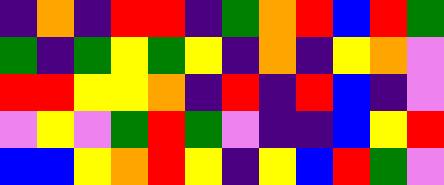[["indigo", "orange", "indigo", "red", "red", "indigo", "green", "orange", "red", "blue", "red", "green"], ["green", "indigo", "green", "yellow", "green", "yellow", "indigo", "orange", "indigo", "yellow", "orange", "violet"], ["red", "red", "yellow", "yellow", "orange", "indigo", "red", "indigo", "red", "blue", "indigo", "violet"], ["violet", "yellow", "violet", "green", "red", "green", "violet", "indigo", "indigo", "blue", "yellow", "red"], ["blue", "blue", "yellow", "orange", "red", "yellow", "indigo", "yellow", "blue", "red", "green", "violet"]]